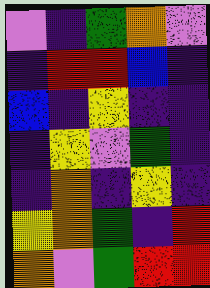[["violet", "indigo", "green", "orange", "violet"], ["indigo", "red", "red", "blue", "indigo"], ["blue", "indigo", "yellow", "indigo", "indigo"], ["indigo", "yellow", "violet", "green", "indigo"], ["indigo", "orange", "indigo", "yellow", "indigo"], ["yellow", "orange", "green", "indigo", "red"], ["orange", "violet", "green", "red", "red"]]